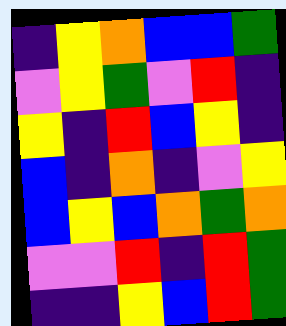[["indigo", "yellow", "orange", "blue", "blue", "green"], ["violet", "yellow", "green", "violet", "red", "indigo"], ["yellow", "indigo", "red", "blue", "yellow", "indigo"], ["blue", "indigo", "orange", "indigo", "violet", "yellow"], ["blue", "yellow", "blue", "orange", "green", "orange"], ["violet", "violet", "red", "indigo", "red", "green"], ["indigo", "indigo", "yellow", "blue", "red", "green"]]